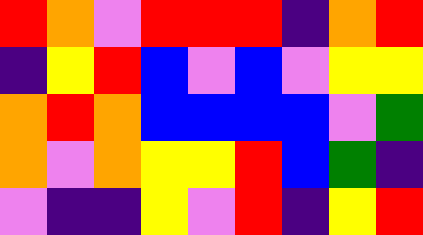[["red", "orange", "violet", "red", "red", "red", "indigo", "orange", "red"], ["indigo", "yellow", "red", "blue", "violet", "blue", "violet", "yellow", "yellow"], ["orange", "red", "orange", "blue", "blue", "blue", "blue", "violet", "green"], ["orange", "violet", "orange", "yellow", "yellow", "red", "blue", "green", "indigo"], ["violet", "indigo", "indigo", "yellow", "violet", "red", "indigo", "yellow", "red"]]